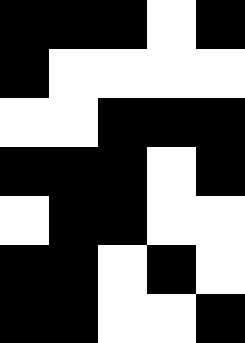[["black", "black", "black", "white", "black"], ["black", "white", "white", "white", "white"], ["white", "white", "black", "black", "black"], ["black", "black", "black", "white", "black"], ["white", "black", "black", "white", "white"], ["black", "black", "white", "black", "white"], ["black", "black", "white", "white", "black"]]